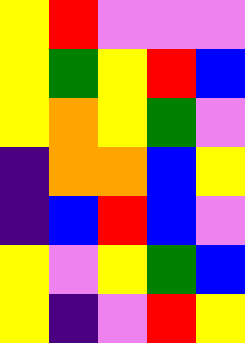[["yellow", "red", "violet", "violet", "violet"], ["yellow", "green", "yellow", "red", "blue"], ["yellow", "orange", "yellow", "green", "violet"], ["indigo", "orange", "orange", "blue", "yellow"], ["indigo", "blue", "red", "blue", "violet"], ["yellow", "violet", "yellow", "green", "blue"], ["yellow", "indigo", "violet", "red", "yellow"]]